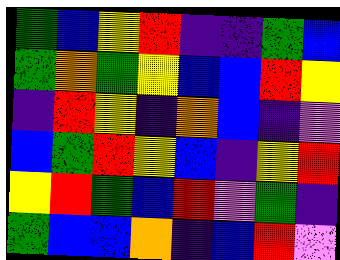[["green", "blue", "yellow", "red", "indigo", "indigo", "green", "blue"], ["green", "orange", "green", "yellow", "blue", "blue", "red", "yellow"], ["indigo", "red", "yellow", "indigo", "orange", "blue", "indigo", "violet"], ["blue", "green", "red", "yellow", "blue", "indigo", "yellow", "red"], ["yellow", "red", "green", "blue", "red", "violet", "green", "indigo"], ["green", "blue", "blue", "orange", "indigo", "blue", "red", "violet"]]